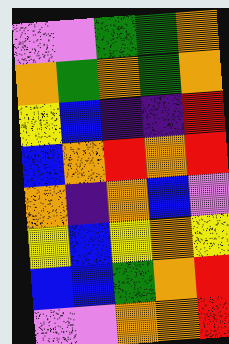[["violet", "violet", "green", "green", "orange"], ["orange", "green", "orange", "green", "orange"], ["yellow", "blue", "indigo", "indigo", "red"], ["blue", "orange", "red", "orange", "red"], ["orange", "indigo", "orange", "blue", "violet"], ["yellow", "blue", "yellow", "orange", "yellow"], ["blue", "blue", "green", "orange", "red"], ["violet", "violet", "orange", "orange", "red"]]